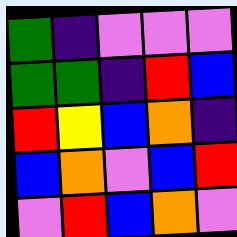[["green", "indigo", "violet", "violet", "violet"], ["green", "green", "indigo", "red", "blue"], ["red", "yellow", "blue", "orange", "indigo"], ["blue", "orange", "violet", "blue", "red"], ["violet", "red", "blue", "orange", "violet"]]